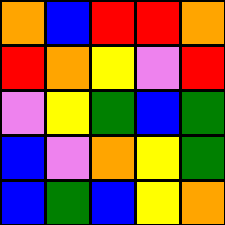[["orange", "blue", "red", "red", "orange"], ["red", "orange", "yellow", "violet", "red"], ["violet", "yellow", "green", "blue", "green"], ["blue", "violet", "orange", "yellow", "green"], ["blue", "green", "blue", "yellow", "orange"]]